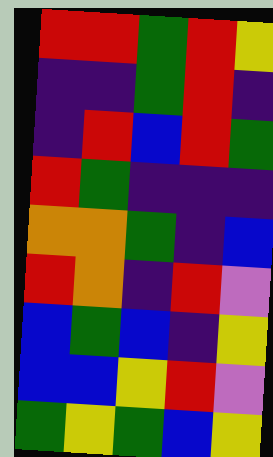[["red", "red", "green", "red", "yellow"], ["indigo", "indigo", "green", "red", "indigo"], ["indigo", "red", "blue", "red", "green"], ["red", "green", "indigo", "indigo", "indigo"], ["orange", "orange", "green", "indigo", "blue"], ["red", "orange", "indigo", "red", "violet"], ["blue", "green", "blue", "indigo", "yellow"], ["blue", "blue", "yellow", "red", "violet"], ["green", "yellow", "green", "blue", "yellow"]]